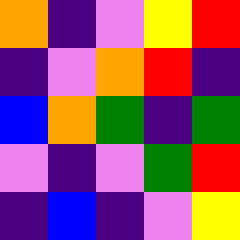[["orange", "indigo", "violet", "yellow", "red"], ["indigo", "violet", "orange", "red", "indigo"], ["blue", "orange", "green", "indigo", "green"], ["violet", "indigo", "violet", "green", "red"], ["indigo", "blue", "indigo", "violet", "yellow"]]